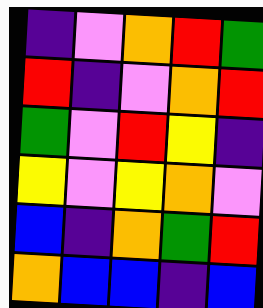[["indigo", "violet", "orange", "red", "green"], ["red", "indigo", "violet", "orange", "red"], ["green", "violet", "red", "yellow", "indigo"], ["yellow", "violet", "yellow", "orange", "violet"], ["blue", "indigo", "orange", "green", "red"], ["orange", "blue", "blue", "indigo", "blue"]]